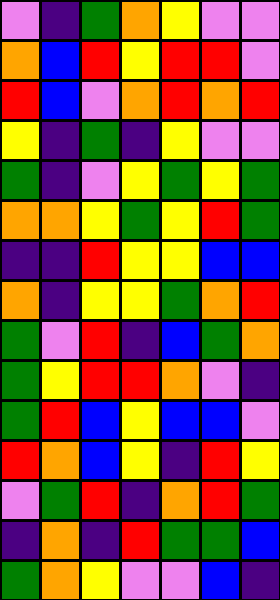[["violet", "indigo", "green", "orange", "yellow", "violet", "violet"], ["orange", "blue", "red", "yellow", "red", "red", "violet"], ["red", "blue", "violet", "orange", "red", "orange", "red"], ["yellow", "indigo", "green", "indigo", "yellow", "violet", "violet"], ["green", "indigo", "violet", "yellow", "green", "yellow", "green"], ["orange", "orange", "yellow", "green", "yellow", "red", "green"], ["indigo", "indigo", "red", "yellow", "yellow", "blue", "blue"], ["orange", "indigo", "yellow", "yellow", "green", "orange", "red"], ["green", "violet", "red", "indigo", "blue", "green", "orange"], ["green", "yellow", "red", "red", "orange", "violet", "indigo"], ["green", "red", "blue", "yellow", "blue", "blue", "violet"], ["red", "orange", "blue", "yellow", "indigo", "red", "yellow"], ["violet", "green", "red", "indigo", "orange", "red", "green"], ["indigo", "orange", "indigo", "red", "green", "green", "blue"], ["green", "orange", "yellow", "violet", "violet", "blue", "indigo"]]